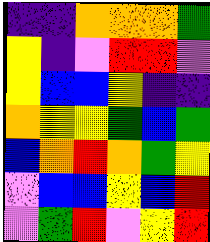[["indigo", "indigo", "orange", "orange", "orange", "green"], ["yellow", "indigo", "violet", "red", "red", "violet"], ["yellow", "blue", "blue", "yellow", "indigo", "indigo"], ["orange", "yellow", "yellow", "green", "blue", "green"], ["blue", "orange", "red", "orange", "green", "yellow"], ["violet", "blue", "blue", "yellow", "blue", "red"], ["violet", "green", "red", "violet", "yellow", "red"]]